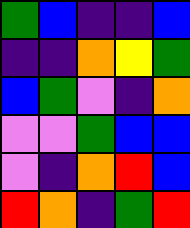[["green", "blue", "indigo", "indigo", "blue"], ["indigo", "indigo", "orange", "yellow", "green"], ["blue", "green", "violet", "indigo", "orange"], ["violet", "violet", "green", "blue", "blue"], ["violet", "indigo", "orange", "red", "blue"], ["red", "orange", "indigo", "green", "red"]]